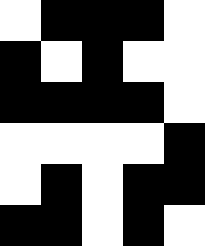[["white", "black", "black", "black", "white"], ["black", "white", "black", "white", "white"], ["black", "black", "black", "black", "white"], ["white", "white", "white", "white", "black"], ["white", "black", "white", "black", "black"], ["black", "black", "white", "black", "white"]]